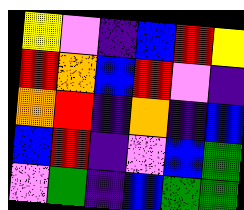[["yellow", "violet", "indigo", "blue", "red", "yellow"], ["red", "orange", "blue", "red", "violet", "indigo"], ["orange", "red", "indigo", "orange", "indigo", "blue"], ["blue", "red", "indigo", "violet", "blue", "green"], ["violet", "green", "indigo", "blue", "green", "green"]]